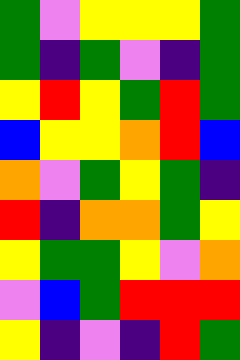[["green", "violet", "yellow", "yellow", "yellow", "green"], ["green", "indigo", "green", "violet", "indigo", "green"], ["yellow", "red", "yellow", "green", "red", "green"], ["blue", "yellow", "yellow", "orange", "red", "blue"], ["orange", "violet", "green", "yellow", "green", "indigo"], ["red", "indigo", "orange", "orange", "green", "yellow"], ["yellow", "green", "green", "yellow", "violet", "orange"], ["violet", "blue", "green", "red", "red", "red"], ["yellow", "indigo", "violet", "indigo", "red", "green"]]